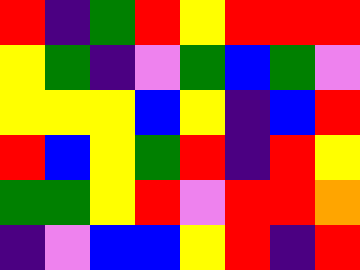[["red", "indigo", "green", "red", "yellow", "red", "red", "red"], ["yellow", "green", "indigo", "violet", "green", "blue", "green", "violet"], ["yellow", "yellow", "yellow", "blue", "yellow", "indigo", "blue", "red"], ["red", "blue", "yellow", "green", "red", "indigo", "red", "yellow"], ["green", "green", "yellow", "red", "violet", "red", "red", "orange"], ["indigo", "violet", "blue", "blue", "yellow", "red", "indigo", "red"]]